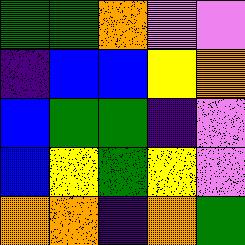[["green", "green", "orange", "violet", "violet"], ["indigo", "blue", "blue", "yellow", "orange"], ["blue", "green", "green", "indigo", "violet"], ["blue", "yellow", "green", "yellow", "violet"], ["orange", "orange", "indigo", "orange", "green"]]